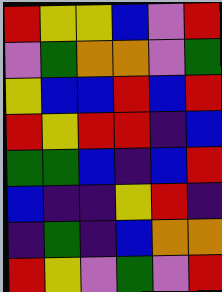[["red", "yellow", "yellow", "blue", "violet", "red"], ["violet", "green", "orange", "orange", "violet", "green"], ["yellow", "blue", "blue", "red", "blue", "red"], ["red", "yellow", "red", "red", "indigo", "blue"], ["green", "green", "blue", "indigo", "blue", "red"], ["blue", "indigo", "indigo", "yellow", "red", "indigo"], ["indigo", "green", "indigo", "blue", "orange", "orange"], ["red", "yellow", "violet", "green", "violet", "red"]]